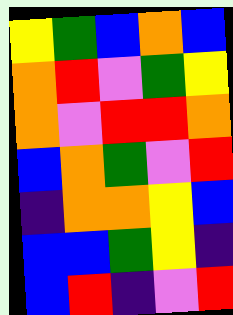[["yellow", "green", "blue", "orange", "blue"], ["orange", "red", "violet", "green", "yellow"], ["orange", "violet", "red", "red", "orange"], ["blue", "orange", "green", "violet", "red"], ["indigo", "orange", "orange", "yellow", "blue"], ["blue", "blue", "green", "yellow", "indigo"], ["blue", "red", "indigo", "violet", "red"]]